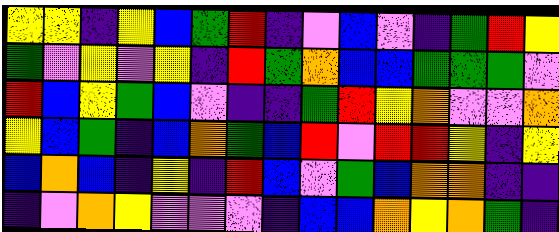[["yellow", "yellow", "indigo", "yellow", "blue", "green", "red", "indigo", "violet", "blue", "violet", "indigo", "green", "red", "yellow"], ["green", "violet", "yellow", "violet", "yellow", "indigo", "red", "green", "orange", "blue", "blue", "green", "green", "green", "violet"], ["red", "blue", "yellow", "green", "blue", "violet", "indigo", "indigo", "green", "red", "yellow", "orange", "violet", "violet", "orange"], ["yellow", "blue", "green", "indigo", "blue", "orange", "green", "blue", "red", "violet", "red", "red", "yellow", "indigo", "yellow"], ["blue", "orange", "blue", "indigo", "yellow", "indigo", "red", "blue", "violet", "green", "blue", "orange", "orange", "indigo", "indigo"], ["indigo", "violet", "orange", "yellow", "violet", "violet", "violet", "indigo", "blue", "blue", "orange", "yellow", "orange", "green", "indigo"]]